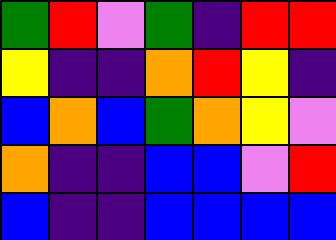[["green", "red", "violet", "green", "indigo", "red", "red"], ["yellow", "indigo", "indigo", "orange", "red", "yellow", "indigo"], ["blue", "orange", "blue", "green", "orange", "yellow", "violet"], ["orange", "indigo", "indigo", "blue", "blue", "violet", "red"], ["blue", "indigo", "indigo", "blue", "blue", "blue", "blue"]]